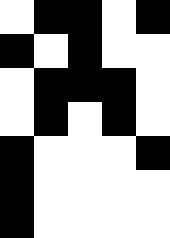[["white", "black", "black", "white", "black"], ["black", "white", "black", "white", "white"], ["white", "black", "black", "black", "white"], ["white", "black", "white", "black", "white"], ["black", "white", "white", "white", "black"], ["black", "white", "white", "white", "white"], ["black", "white", "white", "white", "white"]]